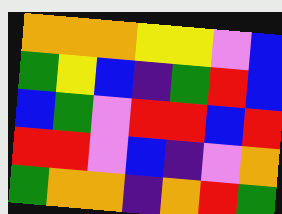[["orange", "orange", "orange", "yellow", "yellow", "violet", "blue"], ["green", "yellow", "blue", "indigo", "green", "red", "blue"], ["blue", "green", "violet", "red", "red", "blue", "red"], ["red", "red", "violet", "blue", "indigo", "violet", "orange"], ["green", "orange", "orange", "indigo", "orange", "red", "green"]]